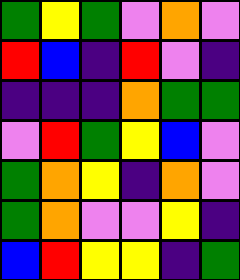[["green", "yellow", "green", "violet", "orange", "violet"], ["red", "blue", "indigo", "red", "violet", "indigo"], ["indigo", "indigo", "indigo", "orange", "green", "green"], ["violet", "red", "green", "yellow", "blue", "violet"], ["green", "orange", "yellow", "indigo", "orange", "violet"], ["green", "orange", "violet", "violet", "yellow", "indigo"], ["blue", "red", "yellow", "yellow", "indigo", "green"]]